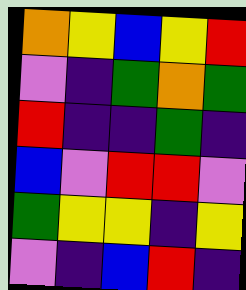[["orange", "yellow", "blue", "yellow", "red"], ["violet", "indigo", "green", "orange", "green"], ["red", "indigo", "indigo", "green", "indigo"], ["blue", "violet", "red", "red", "violet"], ["green", "yellow", "yellow", "indigo", "yellow"], ["violet", "indigo", "blue", "red", "indigo"]]